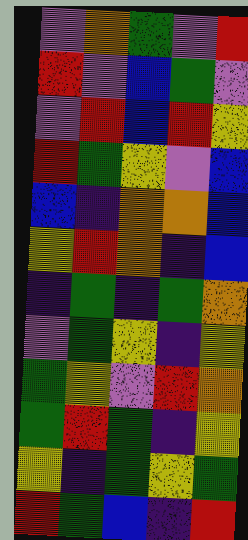[["violet", "orange", "green", "violet", "red"], ["red", "violet", "blue", "green", "violet"], ["violet", "red", "blue", "red", "yellow"], ["red", "green", "yellow", "violet", "blue"], ["blue", "indigo", "orange", "orange", "blue"], ["yellow", "red", "orange", "indigo", "blue"], ["indigo", "green", "indigo", "green", "orange"], ["violet", "green", "yellow", "indigo", "yellow"], ["green", "yellow", "violet", "red", "orange"], ["green", "red", "green", "indigo", "yellow"], ["yellow", "indigo", "green", "yellow", "green"], ["red", "green", "blue", "indigo", "red"]]